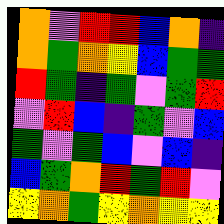[["orange", "violet", "red", "red", "blue", "orange", "indigo"], ["orange", "green", "orange", "yellow", "blue", "green", "green"], ["red", "green", "indigo", "green", "violet", "green", "red"], ["violet", "red", "blue", "indigo", "green", "violet", "blue"], ["green", "violet", "green", "blue", "violet", "blue", "indigo"], ["blue", "green", "orange", "red", "green", "red", "violet"], ["yellow", "orange", "green", "yellow", "orange", "yellow", "yellow"]]